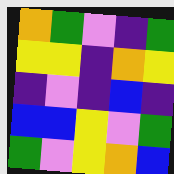[["orange", "green", "violet", "indigo", "green"], ["yellow", "yellow", "indigo", "orange", "yellow"], ["indigo", "violet", "indigo", "blue", "indigo"], ["blue", "blue", "yellow", "violet", "green"], ["green", "violet", "yellow", "orange", "blue"]]